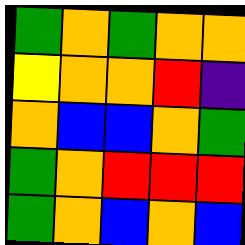[["green", "orange", "green", "orange", "orange"], ["yellow", "orange", "orange", "red", "indigo"], ["orange", "blue", "blue", "orange", "green"], ["green", "orange", "red", "red", "red"], ["green", "orange", "blue", "orange", "blue"]]